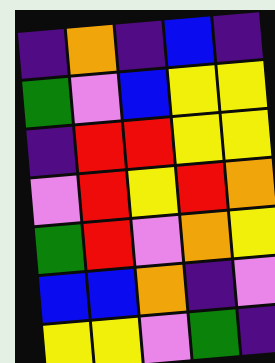[["indigo", "orange", "indigo", "blue", "indigo"], ["green", "violet", "blue", "yellow", "yellow"], ["indigo", "red", "red", "yellow", "yellow"], ["violet", "red", "yellow", "red", "orange"], ["green", "red", "violet", "orange", "yellow"], ["blue", "blue", "orange", "indigo", "violet"], ["yellow", "yellow", "violet", "green", "indigo"]]